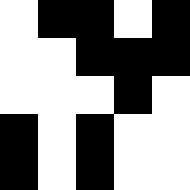[["white", "black", "black", "white", "black"], ["white", "white", "black", "black", "black"], ["white", "white", "white", "black", "white"], ["black", "white", "black", "white", "white"], ["black", "white", "black", "white", "white"]]